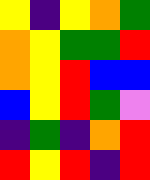[["yellow", "indigo", "yellow", "orange", "green"], ["orange", "yellow", "green", "green", "red"], ["orange", "yellow", "red", "blue", "blue"], ["blue", "yellow", "red", "green", "violet"], ["indigo", "green", "indigo", "orange", "red"], ["red", "yellow", "red", "indigo", "red"]]